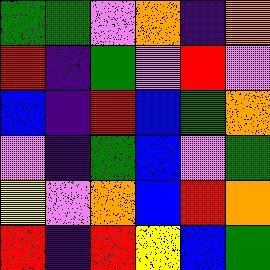[["green", "green", "violet", "orange", "indigo", "orange"], ["red", "indigo", "green", "violet", "red", "violet"], ["blue", "indigo", "red", "blue", "green", "orange"], ["violet", "indigo", "green", "blue", "violet", "green"], ["yellow", "violet", "orange", "blue", "red", "orange"], ["red", "indigo", "red", "yellow", "blue", "green"]]